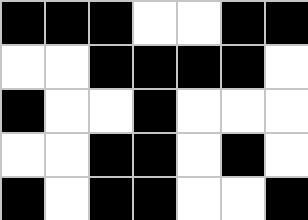[["black", "black", "black", "white", "white", "black", "black"], ["white", "white", "black", "black", "black", "black", "white"], ["black", "white", "white", "black", "white", "white", "white"], ["white", "white", "black", "black", "white", "black", "white"], ["black", "white", "black", "black", "white", "white", "black"]]